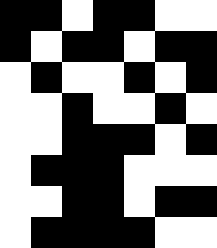[["black", "black", "white", "black", "black", "white", "white"], ["black", "white", "black", "black", "white", "black", "black"], ["white", "black", "white", "white", "black", "white", "black"], ["white", "white", "black", "white", "white", "black", "white"], ["white", "white", "black", "black", "black", "white", "black"], ["white", "black", "black", "black", "white", "white", "white"], ["white", "white", "black", "black", "white", "black", "black"], ["white", "black", "black", "black", "black", "white", "white"]]